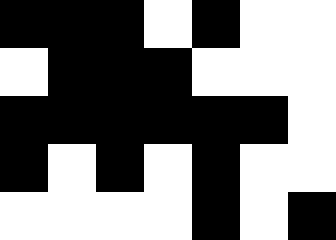[["black", "black", "black", "white", "black", "white", "white"], ["white", "black", "black", "black", "white", "white", "white"], ["black", "black", "black", "black", "black", "black", "white"], ["black", "white", "black", "white", "black", "white", "white"], ["white", "white", "white", "white", "black", "white", "black"]]